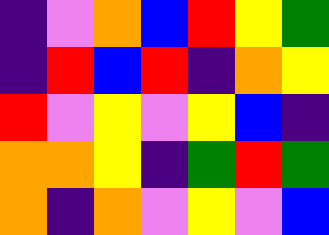[["indigo", "violet", "orange", "blue", "red", "yellow", "green"], ["indigo", "red", "blue", "red", "indigo", "orange", "yellow"], ["red", "violet", "yellow", "violet", "yellow", "blue", "indigo"], ["orange", "orange", "yellow", "indigo", "green", "red", "green"], ["orange", "indigo", "orange", "violet", "yellow", "violet", "blue"]]